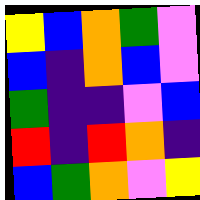[["yellow", "blue", "orange", "green", "violet"], ["blue", "indigo", "orange", "blue", "violet"], ["green", "indigo", "indigo", "violet", "blue"], ["red", "indigo", "red", "orange", "indigo"], ["blue", "green", "orange", "violet", "yellow"]]